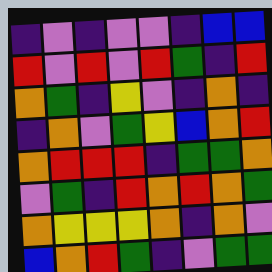[["indigo", "violet", "indigo", "violet", "violet", "indigo", "blue", "blue"], ["red", "violet", "red", "violet", "red", "green", "indigo", "red"], ["orange", "green", "indigo", "yellow", "violet", "indigo", "orange", "indigo"], ["indigo", "orange", "violet", "green", "yellow", "blue", "orange", "red"], ["orange", "red", "red", "red", "indigo", "green", "green", "orange"], ["violet", "green", "indigo", "red", "orange", "red", "orange", "green"], ["orange", "yellow", "yellow", "yellow", "orange", "indigo", "orange", "violet"], ["blue", "orange", "red", "green", "indigo", "violet", "green", "green"]]